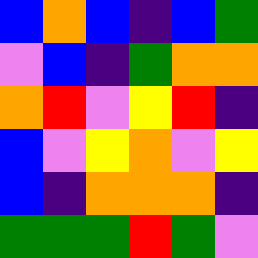[["blue", "orange", "blue", "indigo", "blue", "green"], ["violet", "blue", "indigo", "green", "orange", "orange"], ["orange", "red", "violet", "yellow", "red", "indigo"], ["blue", "violet", "yellow", "orange", "violet", "yellow"], ["blue", "indigo", "orange", "orange", "orange", "indigo"], ["green", "green", "green", "red", "green", "violet"]]